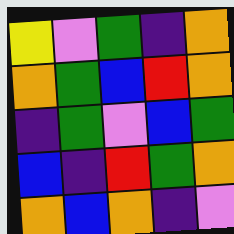[["yellow", "violet", "green", "indigo", "orange"], ["orange", "green", "blue", "red", "orange"], ["indigo", "green", "violet", "blue", "green"], ["blue", "indigo", "red", "green", "orange"], ["orange", "blue", "orange", "indigo", "violet"]]